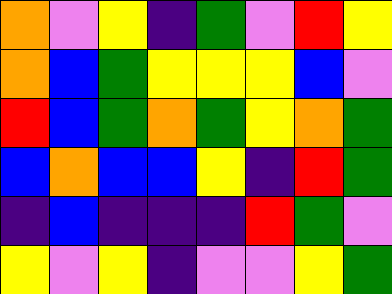[["orange", "violet", "yellow", "indigo", "green", "violet", "red", "yellow"], ["orange", "blue", "green", "yellow", "yellow", "yellow", "blue", "violet"], ["red", "blue", "green", "orange", "green", "yellow", "orange", "green"], ["blue", "orange", "blue", "blue", "yellow", "indigo", "red", "green"], ["indigo", "blue", "indigo", "indigo", "indigo", "red", "green", "violet"], ["yellow", "violet", "yellow", "indigo", "violet", "violet", "yellow", "green"]]